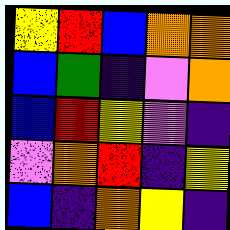[["yellow", "red", "blue", "orange", "orange"], ["blue", "green", "indigo", "violet", "orange"], ["blue", "red", "yellow", "violet", "indigo"], ["violet", "orange", "red", "indigo", "yellow"], ["blue", "indigo", "orange", "yellow", "indigo"]]